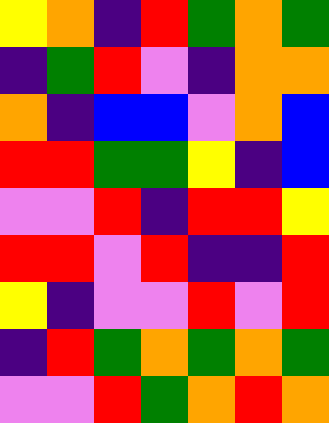[["yellow", "orange", "indigo", "red", "green", "orange", "green"], ["indigo", "green", "red", "violet", "indigo", "orange", "orange"], ["orange", "indigo", "blue", "blue", "violet", "orange", "blue"], ["red", "red", "green", "green", "yellow", "indigo", "blue"], ["violet", "violet", "red", "indigo", "red", "red", "yellow"], ["red", "red", "violet", "red", "indigo", "indigo", "red"], ["yellow", "indigo", "violet", "violet", "red", "violet", "red"], ["indigo", "red", "green", "orange", "green", "orange", "green"], ["violet", "violet", "red", "green", "orange", "red", "orange"]]